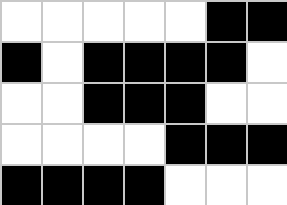[["white", "white", "white", "white", "white", "black", "black"], ["black", "white", "black", "black", "black", "black", "white"], ["white", "white", "black", "black", "black", "white", "white"], ["white", "white", "white", "white", "black", "black", "black"], ["black", "black", "black", "black", "white", "white", "white"]]